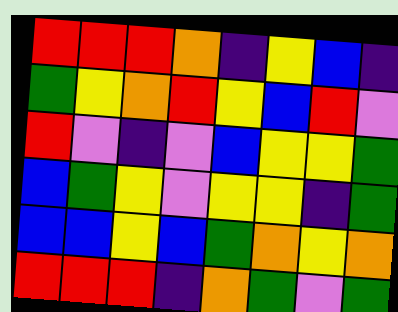[["red", "red", "red", "orange", "indigo", "yellow", "blue", "indigo"], ["green", "yellow", "orange", "red", "yellow", "blue", "red", "violet"], ["red", "violet", "indigo", "violet", "blue", "yellow", "yellow", "green"], ["blue", "green", "yellow", "violet", "yellow", "yellow", "indigo", "green"], ["blue", "blue", "yellow", "blue", "green", "orange", "yellow", "orange"], ["red", "red", "red", "indigo", "orange", "green", "violet", "green"]]